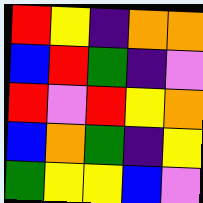[["red", "yellow", "indigo", "orange", "orange"], ["blue", "red", "green", "indigo", "violet"], ["red", "violet", "red", "yellow", "orange"], ["blue", "orange", "green", "indigo", "yellow"], ["green", "yellow", "yellow", "blue", "violet"]]